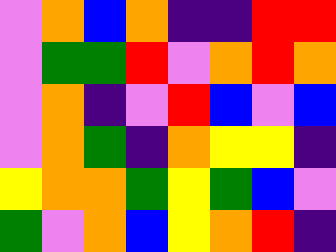[["violet", "orange", "blue", "orange", "indigo", "indigo", "red", "red"], ["violet", "green", "green", "red", "violet", "orange", "red", "orange"], ["violet", "orange", "indigo", "violet", "red", "blue", "violet", "blue"], ["violet", "orange", "green", "indigo", "orange", "yellow", "yellow", "indigo"], ["yellow", "orange", "orange", "green", "yellow", "green", "blue", "violet"], ["green", "violet", "orange", "blue", "yellow", "orange", "red", "indigo"]]